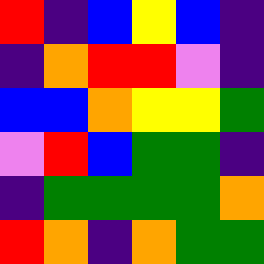[["red", "indigo", "blue", "yellow", "blue", "indigo"], ["indigo", "orange", "red", "red", "violet", "indigo"], ["blue", "blue", "orange", "yellow", "yellow", "green"], ["violet", "red", "blue", "green", "green", "indigo"], ["indigo", "green", "green", "green", "green", "orange"], ["red", "orange", "indigo", "orange", "green", "green"]]